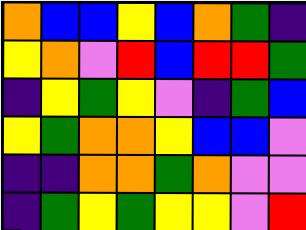[["orange", "blue", "blue", "yellow", "blue", "orange", "green", "indigo"], ["yellow", "orange", "violet", "red", "blue", "red", "red", "green"], ["indigo", "yellow", "green", "yellow", "violet", "indigo", "green", "blue"], ["yellow", "green", "orange", "orange", "yellow", "blue", "blue", "violet"], ["indigo", "indigo", "orange", "orange", "green", "orange", "violet", "violet"], ["indigo", "green", "yellow", "green", "yellow", "yellow", "violet", "red"]]